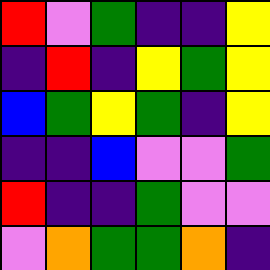[["red", "violet", "green", "indigo", "indigo", "yellow"], ["indigo", "red", "indigo", "yellow", "green", "yellow"], ["blue", "green", "yellow", "green", "indigo", "yellow"], ["indigo", "indigo", "blue", "violet", "violet", "green"], ["red", "indigo", "indigo", "green", "violet", "violet"], ["violet", "orange", "green", "green", "orange", "indigo"]]